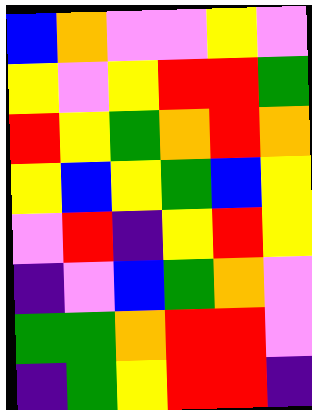[["blue", "orange", "violet", "violet", "yellow", "violet"], ["yellow", "violet", "yellow", "red", "red", "green"], ["red", "yellow", "green", "orange", "red", "orange"], ["yellow", "blue", "yellow", "green", "blue", "yellow"], ["violet", "red", "indigo", "yellow", "red", "yellow"], ["indigo", "violet", "blue", "green", "orange", "violet"], ["green", "green", "orange", "red", "red", "violet"], ["indigo", "green", "yellow", "red", "red", "indigo"]]